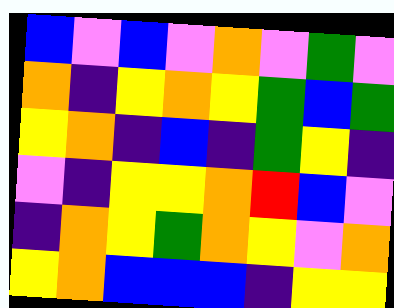[["blue", "violet", "blue", "violet", "orange", "violet", "green", "violet"], ["orange", "indigo", "yellow", "orange", "yellow", "green", "blue", "green"], ["yellow", "orange", "indigo", "blue", "indigo", "green", "yellow", "indigo"], ["violet", "indigo", "yellow", "yellow", "orange", "red", "blue", "violet"], ["indigo", "orange", "yellow", "green", "orange", "yellow", "violet", "orange"], ["yellow", "orange", "blue", "blue", "blue", "indigo", "yellow", "yellow"]]